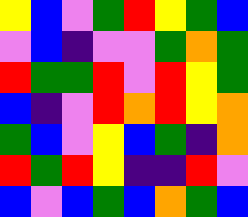[["yellow", "blue", "violet", "green", "red", "yellow", "green", "blue"], ["violet", "blue", "indigo", "violet", "violet", "green", "orange", "green"], ["red", "green", "green", "red", "violet", "red", "yellow", "green"], ["blue", "indigo", "violet", "red", "orange", "red", "yellow", "orange"], ["green", "blue", "violet", "yellow", "blue", "green", "indigo", "orange"], ["red", "green", "red", "yellow", "indigo", "indigo", "red", "violet"], ["blue", "violet", "blue", "green", "blue", "orange", "green", "blue"]]